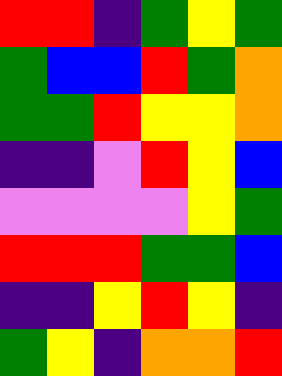[["red", "red", "indigo", "green", "yellow", "green"], ["green", "blue", "blue", "red", "green", "orange"], ["green", "green", "red", "yellow", "yellow", "orange"], ["indigo", "indigo", "violet", "red", "yellow", "blue"], ["violet", "violet", "violet", "violet", "yellow", "green"], ["red", "red", "red", "green", "green", "blue"], ["indigo", "indigo", "yellow", "red", "yellow", "indigo"], ["green", "yellow", "indigo", "orange", "orange", "red"]]